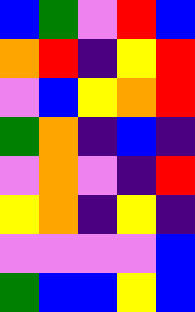[["blue", "green", "violet", "red", "blue"], ["orange", "red", "indigo", "yellow", "red"], ["violet", "blue", "yellow", "orange", "red"], ["green", "orange", "indigo", "blue", "indigo"], ["violet", "orange", "violet", "indigo", "red"], ["yellow", "orange", "indigo", "yellow", "indigo"], ["violet", "violet", "violet", "violet", "blue"], ["green", "blue", "blue", "yellow", "blue"]]